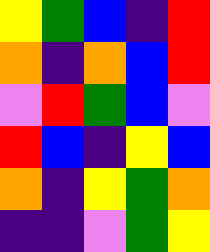[["yellow", "green", "blue", "indigo", "red"], ["orange", "indigo", "orange", "blue", "red"], ["violet", "red", "green", "blue", "violet"], ["red", "blue", "indigo", "yellow", "blue"], ["orange", "indigo", "yellow", "green", "orange"], ["indigo", "indigo", "violet", "green", "yellow"]]